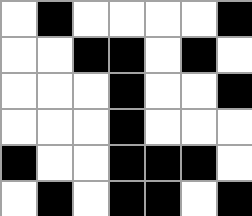[["white", "black", "white", "white", "white", "white", "black"], ["white", "white", "black", "black", "white", "black", "white"], ["white", "white", "white", "black", "white", "white", "black"], ["white", "white", "white", "black", "white", "white", "white"], ["black", "white", "white", "black", "black", "black", "white"], ["white", "black", "white", "black", "black", "white", "black"]]